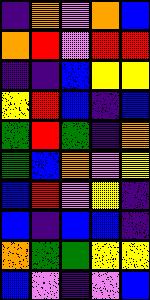[["indigo", "orange", "violet", "orange", "blue"], ["orange", "red", "violet", "red", "red"], ["indigo", "indigo", "blue", "yellow", "yellow"], ["yellow", "red", "blue", "indigo", "blue"], ["green", "red", "green", "indigo", "orange"], ["green", "blue", "orange", "violet", "yellow"], ["blue", "red", "violet", "yellow", "indigo"], ["blue", "indigo", "blue", "blue", "indigo"], ["orange", "green", "green", "yellow", "yellow"], ["blue", "violet", "indigo", "violet", "blue"]]